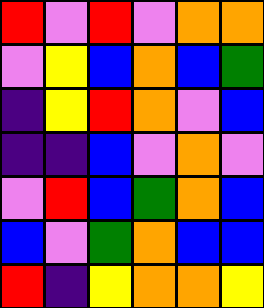[["red", "violet", "red", "violet", "orange", "orange"], ["violet", "yellow", "blue", "orange", "blue", "green"], ["indigo", "yellow", "red", "orange", "violet", "blue"], ["indigo", "indigo", "blue", "violet", "orange", "violet"], ["violet", "red", "blue", "green", "orange", "blue"], ["blue", "violet", "green", "orange", "blue", "blue"], ["red", "indigo", "yellow", "orange", "orange", "yellow"]]